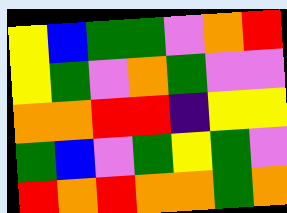[["yellow", "blue", "green", "green", "violet", "orange", "red"], ["yellow", "green", "violet", "orange", "green", "violet", "violet"], ["orange", "orange", "red", "red", "indigo", "yellow", "yellow"], ["green", "blue", "violet", "green", "yellow", "green", "violet"], ["red", "orange", "red", "orange", "orange", "green", "orange"]]